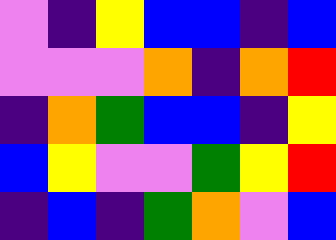[["violet", "indigo", "yellow", "blue", "blue", "indigo", "blue"], ["violet", "violet", "violet", "orange", "indigo", "orange", "red"], ["indigo", "orange", "green", "blue", "blue", "indigo", "yellow"], ["blue", "yellow", "violet", "violet", "green", "yellow", "red"], ["indigo", "blue", "indigo", "green", "orange", "violet", "blue"]]